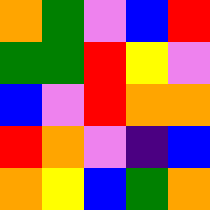[["orange", "green", "violet", "blue", "red"], ["green", "green", "red", "yellow", "violet"], ["blue", "violet", "red", "orange", "orange"], ["red", "orange", "violet", "indigo", "blue"], ["orange", "yellow", "blue", "green", "orange"]]